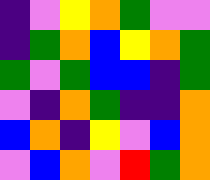[["indigo", "violet", "yellow", "orange", "green", "violet", "violet"], ["indigo", "green", "orange", "blue", "yellow", "orange", "green"], ["green", "violet", "green", "blue", "blue", "indigo", "green"], ["violet", "indigo", "orange", "green", "indigo", "indigo", "orange"], ["blue", "orange", "indigo", "yellow", "violet", "blue", "orange"], ["violet", "blue", "orange", "violet", "red", "green", "orange"]]